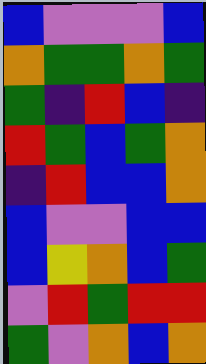[["blue", "violet", "violet", "violet", "blue"], ["orange", "green", "green", "orange", "green"], ["green", "indigo", "red", "blue", "indigo"], ["red", "green", "blue", "green", "orange"], ["indigo", "red", "blue", "blue", "orange"], ["blue", "violet", "violet", "blue", "blue"], ["blue", "yellow", "orange", "blue", "green"], ["violet", "red", "green", "red", "red"], ["green", "violet", "orange", "blue", "orange"]]